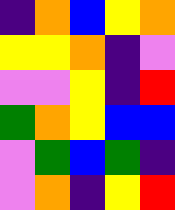[["indigo", "orange", "blue", "yellow", "orange"], ["yellow", "yellow", "orange", "indigo", "violet"], ["violet", "violet", "yellow", "indigo", "red"], ["green", "orange", "yellow", "blue", "blue"], ["violet", "green", "blue", "green", "indigo"], ["violet", "orange", "indigo", "yellow", "red"]]